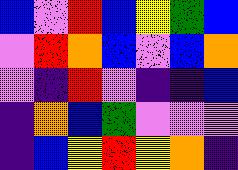[["blue", "violet", "red", "blue", "yellow", "green", "blue"], ["violet", "red", "orange", "blue", "violet", "blue", "orange"], ["violet", "indigo", "red", "violet", "indigo", "indigo", "blue"], ["indigo", "orange", "blue", "green", "violet", "violet", "violet"], ["indigo", "blue", "yellow", "red", "yellow", "orange", "indigo"]]